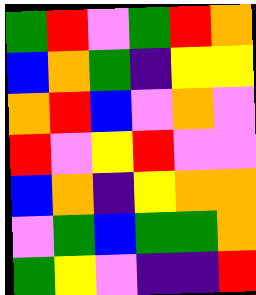[["green", "red", "violet", "green", "red", "orange"], ["blue", "orange", "green", "indigo", "yellow", "yellow"], ["orange", "red", "blue", "violet", "orange", "violet"], ["red", "violet", "yellow", "red", "violet", "violet"], ["blue", "orange", "indigo", "yellow", "orange", "orange"], ["violet", "green", "blue", "green", "green", "orange"], ["green", "yellow", "violet", "indigo", "indigo", "red"]]